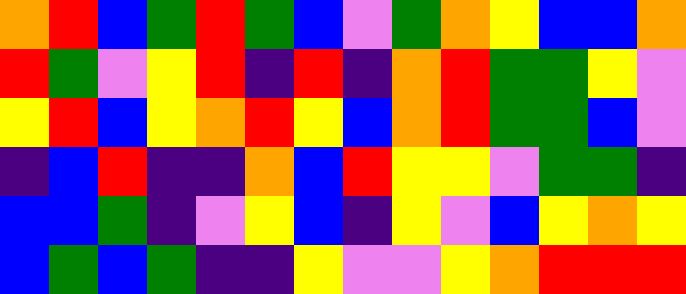[["orange", "red", "blue", "green", "red", "green", "blue", "violet", "green", "orange", "yellow", "blue", "blue", "orange"], ["red", "green", "violet", "yellow", "red", "indigo", "red", "indigo", "orange", "red", "green", "green", "yellow", "violet"], ["yellow", "red", "blue", "yellow", "orange", "red", "yellow", "blue", "orange", "red", "green", "green", "blue", "violet"], ["indigo", "blue", "red", "indigo", "indigo", "orange", "blue", "red", "yellow", "yellow", "violet", "green", "green", "indigo"], ["blue", "blue", "green", "indigo", "violet", "yellow", "blue", "indigo", "yellow", "violet", "blue", "yellow", "orange", "yellow"], ["blue", "green", "blue", "green", "indigo", "indigo", "yellow", "violet", "violet", "yellow", "orange", "red", "red", "red"]]